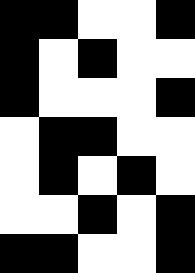[["black", "black", "white", "white", "black"], ["black", "white", "black", "white", "white"], ["black", "white", "white", "white", "black"], ["white", "black", "black", "white", "white"], ["white", "black", "white", "black", "white"], ["white", "white", "black", "white", "black"], ["black", "black", "white", "white", "black"]]